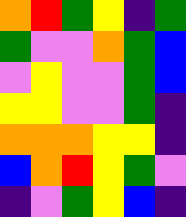[["orange", "red", "green", "yellow", "indigo", "green"], ["green", "violet", "violet", "orange", "green", "blue"], ["violet", "yellow", "violet", "violet", "green", "blue"], ["yellow", "yellow", "violet", "violet", "green", "indigo"], ["orange", "orange", "orange", "yellow", "yellow", "indigo"], ["blue", "orange", "red", "yellow", "green", "violet"], ["indigo", "violet", "green", "yellow", "blue", "indigo"]]